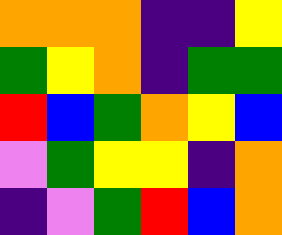[["orange", "orange", "orange", "indigo", "indigo", "yellow"], ["green", "yellow", "orange", "indigo", "green", "green"], ["red", "blue", "green", "orange", "yellow", "blue"], ["violet", "green", "yellow", "yellow", "indigo", "orange"], ["indigo", "violet", "green", "red", "blue", "orange"]]